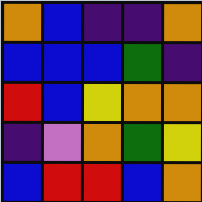[["orange", "blue", "indigo", "indigo", "orange"], ["blue", "blue", "blue", "green", "indigo"], ["red", "blue", "yellow", "orange", "orange"], ["indigo", "violet", "orange", "green", "yellow"], ["blue", "red", "red", "blue", "orange"]]